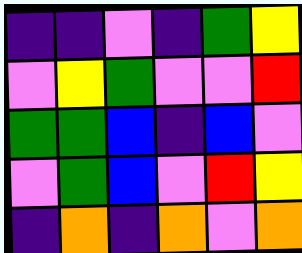[["indigo", "indigo", "violet", "indigo", "green", "yellow"], ["violet", "yellow", "green", "violet", "violet", "red"], ["green", "green", "blue", "indigo", "blue", "violet"], ["violet", "green", "blue", "violet", "red", "yellow"], ["indigo", "orange", "indigo", "orange", "violet", "orange"]]